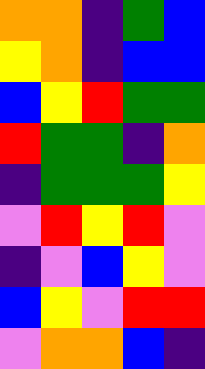[["orange", "orange", "indigo", "green", "blue"], ["yellow", "orange", "indigo", "blue", "blue"], ["blue", "yellow", "red", "green", "green"], ["red", "green", "green", "indigo", "orange"], ["indigo", "green", "green", "green", "yellow"], ["violet", "red", "yellow", "red", "violet"], ["indigo", "violet", "blue", "yellow", "violet"], ["blue", "yellow", "violet", "red", "red"], ["violet", "orange", "orange", "blue", "indigo"]]